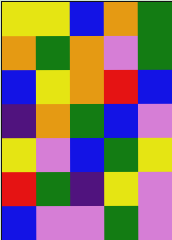[["yellow", "yellow", "blue", "orange", "green"], ["orange", "green", "orange", "violet", "green"], ["blue", "yellow", "orange", "red", "blue"], ["indigo", "orange", "green", "blue", "violet"], ["yellow", "violet", "blue", "green", "yellow"], ["red", "green", "indigo", "yellow", "violet"], ["blue", "violet", "violet", "green", "violet"]]